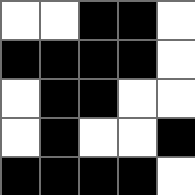[["white", "white", "black", "black", "white"], ["black", "black", "black", "black", "white"], ["white", "black", "black", "white", "white"], ["white", "black", "white", "white", "black"], ["black", "black", "black", "black", "white"]]